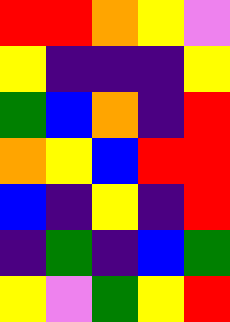[["red", "red", "orange", "yellow", "violet"], ["yellow", "indigo", "indigo", "indigo", "yellow"], ["green", "blue", "orange", "indigo", "red"], ["orange", "yellow", "blue", "red", "red"], ["blue", "indigo", "yellow", "indigo", "red"], ["indigo", "green", "indigo", "blue", "green"], ["yellow", "violet", "green", "yellow", "red"]]